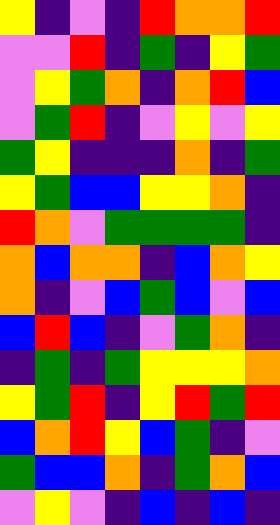[["yellow", "indigo", "violet", "indigo", "red", "orange", "orange", "red"], ["violet", "violet", "red", "indigo", "green", "indigo", "yellow", "green"], ["violet", "yellow", "green", "orange", "indigo", "orange", "red", "blue"], ["violet", "green", "red", "indigo", "violet", "yellow", "violet", "yellow"], ["green", "yellow", "indigo", "indigo", "indigo", "orange", "indigo", "green"], ["yellow", "green", "blue", "blue", "yellow", "yellow", "orange", "indigo"], ["red", "orange", "violet", "green", "green", "green", "green", "indigo"], ["orange", "blue", "orange", "orange", "indigo", "blue", "orange", "yellow"], ["orange", "indigo", "violet", "blue", "green", "blue", "violet", "blue"], ["blue", "red", "blue", "indigo", "violet", "green", "orange", "indigo"], ["indigo", "green", "indigo", "green", "yellow", "yellow", "yellow", "orange"], ["yellow", "green", "red", "indigo", "yellow", "red", "green", "red"], ["blue", "orange", "red", "yellow", "blue", "green", "indigo", "violet"], ["green", "blue", "blue", "orange", "indigo", "green", "orange", "blue"], ["violet", "yellow", "violet", "indigo", "blue", "indigo", "blue", "indigo"]]